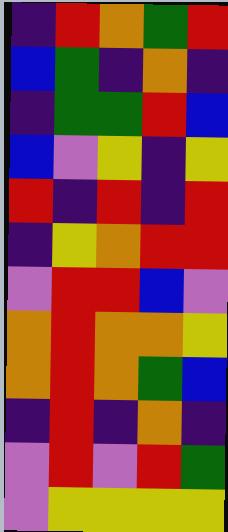[["indigo", "red", "orange", "green", "red"], ["blue", "green", "indigo", "orange", "indigo"], ["indigo", "green", "green", "red", "blue"], ["blue", "violet", "yellow", "indigo", "yellow"], ["red", "indigo", "red", "indigo", "red"], ["indigo", "yellow", "orange", "red", "red"], ["violet", "red", "red", "blue", "violet"], ["orange", "red", "orange", "orange", "yellow"], ["orange", "red", "orange", "green", "blue"], ["indigo", "red", "indigo", "orange", "indigo"], ["violet", "red", "violet", "red", "green"], ["violet", "yellow", "yellow", "yellow", "yellow"]]